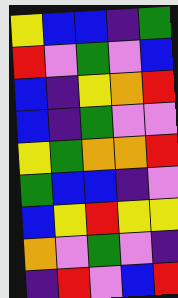[["yellow", "blue", "blue", "indigo", "green"], ["red", "violet", "green", "violet", "blue"], ["blue", "indigo", "yellow", "orange", "red"], ["blue", "indigo", "green", "violet", "violet"], ["yellow", "green", "orange", "orange", "red"], ["green", "blue", "blue", "indigo", "violet"], ["blue", "yellow", "red", "yellow", "yellow"], ["orange", "violet", "green", "violet", "indigo"], ["indigo", "red", "violet", "blue", "red"]]